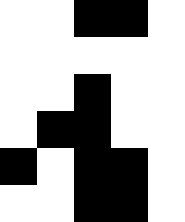[["white", "white", "black", "black", "white"], ["white", "white", "white", "white", "white"], ["white", "white", "black", "white", "white"], ["white", "black", "black", "white", "white"], ["black", "white", "black", "black", "white"], ["white", "white", "black", "black", "white"]]